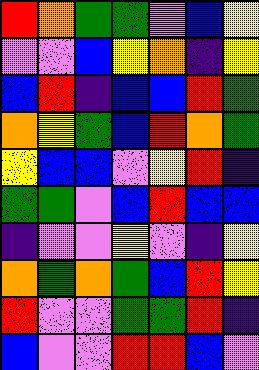[["red", "orange", "green", "green", "violet", "blue", "yellow"], ["violet", "violet", "blue", "yellow", "orange", "indigo", "yellow"], ["blue", "red", "indigo", "blue", "blue", "red", "green"], ["orange", "yellow", "green", "blue", "red", "orange", "green"], ["yellow", "blue", "blue", "violet", "yellow", "red", "indigo"], ["green", "green", "violet", "blue", "red", "blue", "blue"], ["indigo", "violet", "violet", "yellow", "violet", "indigo", "yellow"], ["orange", "green", "orange", "green", "blue", "red", "yellow"], ["red", "violet", "violet", "green", "green", "red", "indigo"], ["blue", "violet", "violet", "red", "red", "blue", "violet"]]